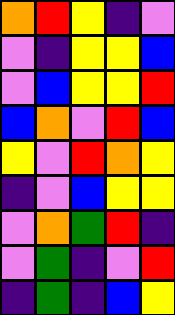[["orange", "red", "yellow", "indigo", "violet"], ["violet", "indigo", "yellow", "yellow", "blue"], ["violet", "blue", "yellow", "yellow", "red"], ["blue", "orange", "violet", "red", "blue"], ["yellow", "violet", "red", "orange", "yellow"], ["indigo", "violet", "blue", "yellow", "yellow"], ["violet", "orange", "green", "red", "indigo"], ["violet", "green", "indigo", "violet", "red"], ["indigo", "green", "indigo", "blue", "yellow"]]